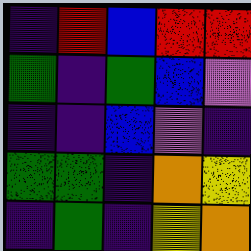[["indigo", "red", "blue", "red", "red"], ["green", "indigo", "green", "blue", "violet"], ["indigo", "indigo", "blue", "violet", "indigo"], ["green", "green", "indigo", "orange", "yellow"], ["indigo", "green", "indigo", "yellow", "orange"]]